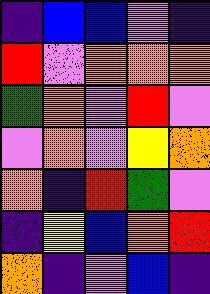[["indigo", "blue", "blue", "violet", "indigo"], ["red", "violet", "orange", "orange", "orange"], ["green", "orange", "violet", "red", "violet"], ["violet", "orange", "violet", "yellow", "orange"], ["orange", "indigo", "red", "green", "violet"], ["indigo", "yellow", "blue", "orange", "red"], ["orange", "indigo", "violet", "blue", "indigo"]]